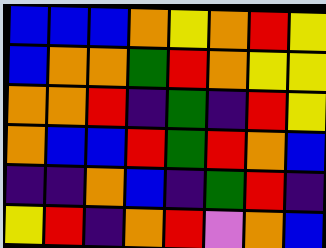[["blue", "blue", "blue", "orange", "yellow", "orange", "red", "yellow"], ["blue", "orange", "orange", "green", "red", "orange", "yellow", "yellow"], ["orange", "orange", "red", "indigo", "green", "indigo", "red", "yellow"], ["orange", "blue", "blue", "red", "green", "red", "orange", "blue"], ["indigo", "indigo", "orange", "blue", "indigo", "green", "red", "indigo"], ["yellow", "red", "indigo", "orange", "red", "violet", "orange", "blue"]]